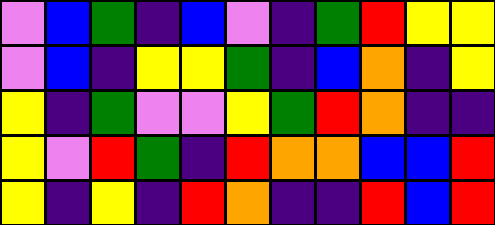[["violet", "blue", "green", "indigo", "blue", "violet", "indigo", "green", "red", "yellow", "yellow"], ["violet", "blue", "indigo", "yellow", "yellow", "green", "indigo", "blue", "orange", "indigo", "yellow"], ["yellow", "indigo", "green", "violet", "violet", "yellow", "green", "red", "orange", "indigo", "indigo"], ["yellow", "violet", "red", "green", "indigo", "red", "orange", "orange", "blue", "blue", "red"], ["yellow", "indigo", "yellow", "indigo", "red", "orange", "indigo", "indigo", "red", "blue", "red"]]